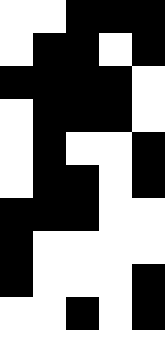[["white", "white", "black", "black", "black"], ["white", "black", "black", "white", "black"], ["black", "black", "black", "black", "white"], ["white", "black", "black", "black", "white"], ["white", "black", "white", "white", "black"], ["white", "black", "black", "white", "black"], ["black", "black", "black", "white", "white"], ["black", "white", "white", "white", "white"], ["black", "white", "white", "white", "black"], ["white", "white", "black", "white", "black"], ["white", "white", "white", "white", "white"]]